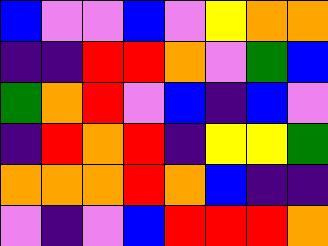[["blue", "violet", "violet", "blue", "violet", "yellow", "orange", "orange"], ["indigo", "indigo", "red", "red", "orange", "violet", "green", "blue"], ["green", "orange", "red", "violet", "blue", "indigo", "blue", "violet"], ["indigo", "red", "orange", "red", "indigo", "yellow", "yellow", "green"], ["orange", "orange", "orange", "red", "orange", "blue", "indigo", "indigo"], ["violet", "indigo", "violet", "blue", "red", "red", "red", "orange"]]